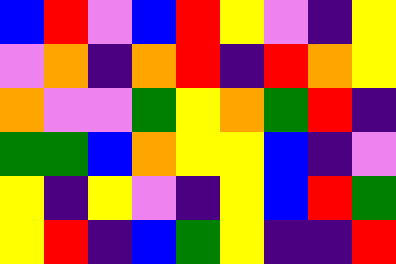[["blue", "red", "violet", "blue", "red", "yellow", "violet", "indigo", "yellow"], ["violet", "orange", "indigo", "orange", "red", "indigo", "red", "orange", "yellow"], ["orange", "violet", "violet", "green", "yellow", "orange", "green", "red", "indigo"], ["green", "green", "blue", "orange", "yellow", "yellow", "blue", "indigo", "violet"], ["yellow", "indigo", "yellow", "violet", "indigo", "yellow", "blue", "red", "green"], ["yellow", "red", "indigo", "blue", "green", "yellow", "indigo", "indigo", "red"]]